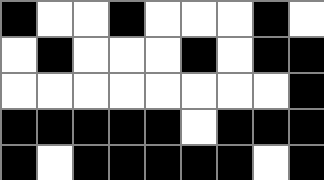[["black", "white", "white", "black", "white", "white", "white", "black", "white"], ["white", "black", "white", "white", "white", "black", "white", "black", "black"], ["white", "white", "white", "white", "white", "white", "white", "white", "black"], ["black", "black", "black", "black", "black", "white", "black", "black", "black"], ["black", "white", "black", "black", "black", "black", "black", "white", "black"]]